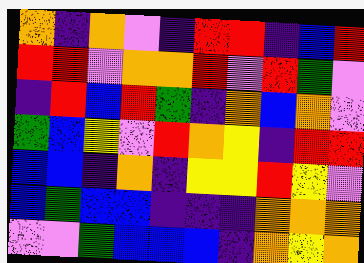[["orange", "indigo", "orange", "violet", "indigo", "red", "red", "indigo", "blue", "red"], ["red", "red", "violet", "orange", "orange", "red", "violet", "red", "green", "violet"], ["indigo", "red", "blue", "red", "green", "indigo", "orange", "blue", "orange", "violet"], ["green", "blue", "yellow", "violet", "red", "orange", "yellow", "indigo", "red", "red"], ["blue", "blue", "indigo", "orange", "indigo", "yellow", "yellow", "red", "yellow", "violet"], ["blue", "green", "blue", "blue", "indigo", "indigo", "indigo", "orange", "orange", "orange"], ["violet", "violet", "green", "blue", "blue", "blue", "indigo", "orange", "yellow", "orange"]]